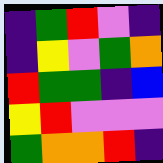[["indigo", "green", "red", "violet", "indigo"], ["indigo", "yellow", "violet", "green", "orange"], ["red", "green", "green", "indigo", "blue"], ["yellow", "red", "violet", "violet", "violet"], ["green", "orange", "orange", "red", "indigo"]]